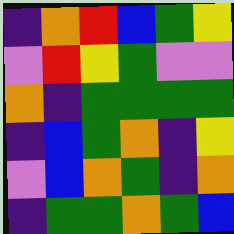[["indigo", "orange", "red", "blue", "green", "yellow"], ["violet", "red", "yellow", "green", "violet", "violet"], ["orange", "indigo", "green", "green", "green", "green"], ["indigo", "blue", "green", "orange", "indigo", "yellow"], ["violet", "blue", "orange", "green", "indigo", "orange"], ["indigo", "green", "green", "orange", "green", "blue"]]